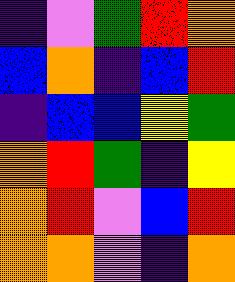[["indigo", "violet", "green", "red", "orange"], ["blue", "orange", "indigo", "blue", "red"], ["indigo", "blue", "blue", "yellow", "green"], ["orange", "red", "green", "indigo", "yellow"], ["orange", "red", "violet", "blue", "red"], ["orange", "orange", "violet", "indigo", "orange"]]